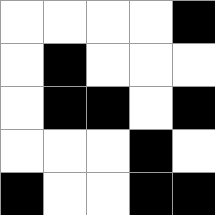[["white", "white", "white", "white", "black"], ["white", "black", "white", "white", "white"], ["white", "black", "black", "white", "black"], ["white", "white", "white", "black", "white"], ["black", "white", "white", "black", "black"]]